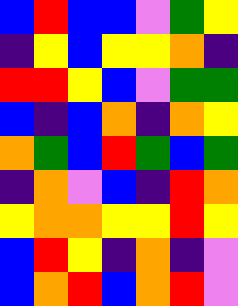[["blue", "red", "blue", "blue", "violet", "green", "yellow"], ["indigo", "yellow", "blue", "yellow", "yellow", "orange", "indigo"], ["red", "red", "yellow", "blue", "violet", "green", "green"], ["blue", "indigo", "blue", "orange", "indigo", "orange", "yellow"], ["orange", "green", "blue", "red", "green", "blue", "green"], ["indigo", "orange", "violet", "blue", "indigo", "red", "orange"], ["yellow", "orange", "orange", "yellow", "yellow", "red", "yellow"], ["blue", "red", "yellow", "indigo", "orange", "indigo", "violet"], ["blue", "orange", "red", "blue", "orange", "red", "violet"]]